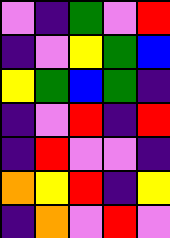[["violet", "indigo", "green", "violet", "red"], ["indigo", "violet", "yellow", "green", "blue"], ["yellow", "green", "blue", "green", "indigo"], ["indigo", "violet", "red", "indigo", "red"], ["indigo", "red", "violet", "violet", "indigo"], ["orange", "yellow", "red", "indigo", "yellow"], ["indigo", "orange", "violet", "red", "violet"]]